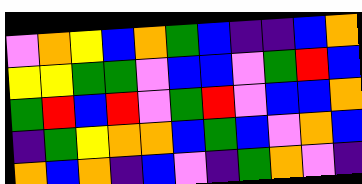[["violet", "orange", "yellow", "blue", "orange", "green", "blue", "indigo", "indigo", "blue", "orange"], ["yellow", "yellow", "green", "green", "violet", "blue", "blue", "violet", "green", "red", "blue"], ["green", "red", "blue", "red", "violet", "green", "red", "violet", "blue", "blue", "orange"], ["indigo", "green", "yellow", "orange", "orange", "blue", "green", "blue", "violet", "orange", "blue"], ["orange", "blue", "orange", "indigo", "blue", "violet", "indigo", "green", "orange", "violet", "indigo"]]